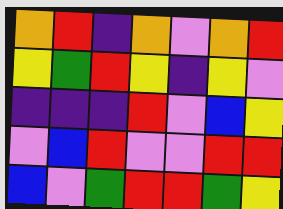[["orange", "red", "indigo", "orange", "violet", "orange", "red"], ["yellow", "green", "red", "yellow", "indigo", "yellow", "violet"], ["indigo", "indigo", "indigo", "red", "violet", "blue", "yellow"], ["violet", "blue", "red", "violet", "violet", "red", "red"], ["blue", "violet", "green", "red", "red", "green", "yellow"]]